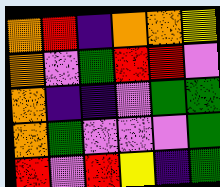[["orange", "red", "indigo", "orange", "orange", "yellow"], ["orange", "violet", "green", "red", "red", "violet"], ["orange", "indigo", "indigo", "violet", "green", "green"], ["orange", "green", "violet", "violet", "violet", "green"], ["red", "violet", "red", "yellow", "indigo", "green"]]